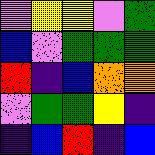[["violet", "yellow", "yellow", "violet", "green"], ["blue", "violet", "green", "green", "green"], ["red", "indigo", "blue", "orange", "orange"], ["violet", "green", "green", "yellow", "indigo"], ["indigo", "blue", "red", "indigo", "blue"]]